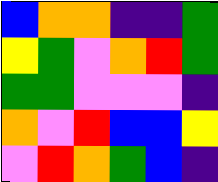[["blue", "orange", "orange", "indigo", "indigo", "green"], ["yellow", "green", "violet", "orange", "red", "green"], ["green", "green", "violet", "violet", "violet", "indigo"], ["orange", "violet", "red", "blue", "blue", "yellow"], ["violet", "red", "orange", "green", "blue", "indigo"]]